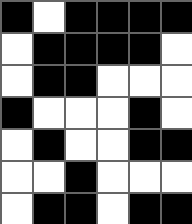[["black", "white", "black", "black", "black", "black"], ["white", "black", "black", "black", "black", "white"], ["white", "black", "black", "white", "white", "white"], ["black", "white", "white", "white", "black", "white"], ["white", "black", "white", "white", "black", "black"], ["white", "white", "black", "white", "white", "white"], ["white", "black", "black", "white", "black", "black"]]